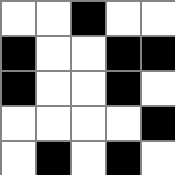[["white", "white", "black", "white", "white"], ["black", "white", "white", "black", "black"], ["black", "white", "white", "black", "white"], ["white", "white", "white", "white", "black"], ["white", "black", "white", "black", "white"]]